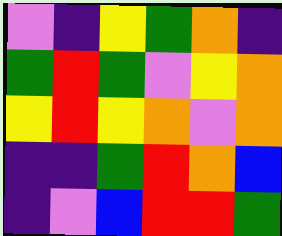[["violet", "indigo", "yellow", "green", "orange", "indigo"], ["green", "red", "green", "violet", "yellow", "orange"], ["yellow", "red", "yellow", "orange", "violet", "orange"], ["indigo", "indigo", "green", "red", "orange", "blue"], ["indigo", "violet", "blue", "red", "red", "green"]]